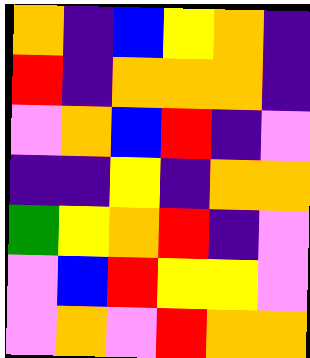[["orange", "indigo", "blue", "yellow", "orange", "indigo"], ["red", "indigo", "orange", "orange", "orange", "indigo"], ["violet", "orange", "blue", "red", "indigo", "violet"], ["indigo", "indigo", "yellow", "indigo", "orange", "orange"], ["green", "yellow", "orange", "red", "indigo", "violet"], ["violet", "blue", "red", "yellow", "yellow", "violet"], ["violet", "orange", "violet", "red", "orange", "orange"]]